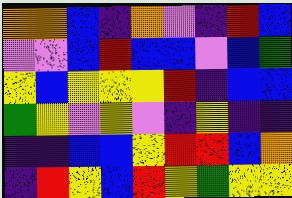[["orange", "orange", "blue", "indigo", "orange", "violet", "indigo", "red", "blue"], ["violet", "violet", "blue", "red", "blue", "blue", "violet", "blue", "green"], ["yellow", "blue", "yellow", "yellow", "yellow", "red", "indigo", "blue", "blue"], ["green", "yellow", "violet", "yellow", "violet", "indigo", "yellow", "indigo", "indigo"], ["indigo", "indigo", "blue", "blue", "yellow", "red", "red", "blue", "orange"], ["indigo", "red", "yellow", "blue", "red", "yellow", "green", "yellow", "yellow"]]